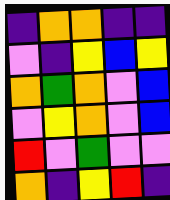[["indigo", "orange", "orange", "indigo", "indigo"], ["violet", "indigo", "yellow", "blue", "yellow"], ["orange", "green", "orange", "violet", "blue"], ["violet", "yellow", "orange", "violet", "blue"], ["red", "violet", "green", "violet", "violet"], ["orange", "indigo", "yellow", "red", "indigo"]]